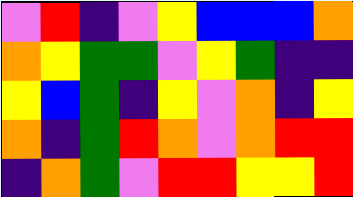[["violet", "red", "indigo", "violet", "yellow", "blue", "blue", "blue", "orange"], ["orange", "yellow", "green", "green", "violet", "yellow", "green", "indigo", "indigo"], ["yellow", "blue", "green", "indigo", "yellow", "violet", "orange", "indigo", "yellow"], ["orange", "indigo", "green", "red", "orange", "violet", "orange", "red", "red"], ["indigo", "orange", "green", "violet", "red", "red", "yellow", "yellow", "red"]]